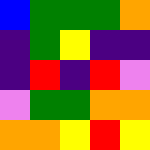[["blue", "green", "green", "green", "orange"], ["indigo", "green", "yellow", "indigo", "indigo"], ["indigo", "red", "indigo", "red", "violet"], ["violet", "green", "green", "orange", "orange"], ["orange", "orange", "yellow", "red", "yellow"]]